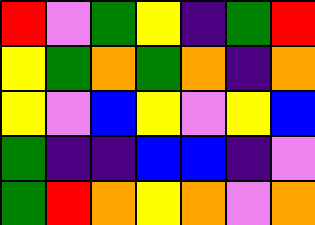[["red", "violet", "green", "yellow", "indigo", "green", "red"], ["yellow", "green", "orange", "green", "orange", "indigo", "orange"], ["yellow", "violet", "blue", "yellow", "violet", "yellow", "blue"], ["green", "indigo", "indigo", "blue", "blue", "indigo", "violet"], ["green", "red", "orange", "yellow", "orange", "violet", "orange"]]